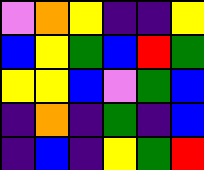[["violet", "orange", "yellow", "indigo", "indigo", "yellow"], ["blue", "yellow", "green", "blue", "red", "green"], ["yellow", "yellow", "blue", "violet", "green", "blue"], ["indigo", "orange", "indigo", "green", "indigo", "blue"], ["indigo", "blue", "indigo", "yellow", "green", "red"]]